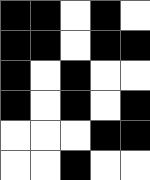[["black", "black", "white", "black", "white"], ["black", "black", "white", "black", "black"], ["black", "white", "black", "white", "white"], ["black", "white", "black", "white", "black"], ["white", "white", "white", "black", "black"], ["white", "white", "black", "white", "white"]]